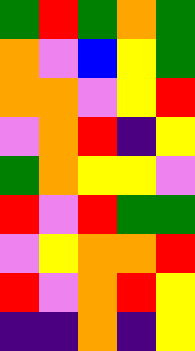[["green", "red", "green", "orange", "green"], ["orange", "violet", "blue", "yellow", "green"], ["orange", "orange", "violet", "yellow", "red"], ["violet", "orange", "red", "indigo", "yellow"], ["green", "orange", "yellow", "yellow", "violet"], ["red", "violet", "red", "green", "green"], ["violet", "yellow", "orange", "orange", "red"], ["red", "violet", "orange", "red", "yellow"], ["indigo", "indigo", "orange", "indigo", "yellow"]]